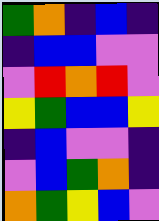[["green", "orange", "indigo", "blue", "indigo"], ["indigo", "blue", "blue", "violet", "violet"], ["violet", "red", "orange", "red", "violet"], ["yellow", "green", "blue", "blue", "yellow"], ["indigo", "blue", "violet", "violet", "indigo"], ["violet", "blue", "green", "orange", "indigo"], ["orange", "green", "yellow", "blue", "violet"]]